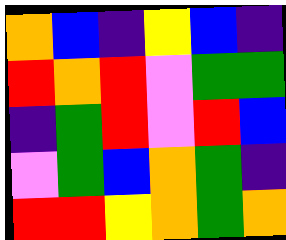[["orange", "blue", "indigo", "yellow", "blue", "indigo"], ["red", "orange", "red", "violet", "green", "green"], ["indigo", "green", "red", "violet", "red", "blue"], ["violet", "green", "blue", "orange", "green", "indigo"], ["red", "red", "yellow", "orange", "green", "orange"]]